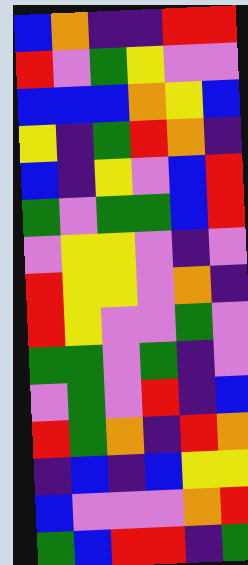[["blue", "orange", "indigo", "indigo", "red", "red"], ["red", "violet", "green", "yellow", "violet", "violet"], ["blue", "blue", "blue", "orange", "yellow", "blue"], ["yellow", "indigo", "green", "red", "orange", "indigo"], ["blue", "indigo", "yellow", "violet", "blue", "red"], ["green", "violet", "green", "green", "blue", "red"], ["violet", "yellow", "yellow", "violet", "indigo", "violet"], ["red", "yellow", "yellow", "violet", "orange", "indigo"], ["red", "yellow", "violet", "violet", "green", "violet"], ["green", "green", "violet", "green", "indigo", "violet"], ["violet", "green", "violet", "red", "indigo", "blue"], ["red", "green", "orange", "indigo", "red", "orange"], ["indigo", "blue", "indigo", "blue", "yellow", "yellow"], ["blue", "violet", "violet", "violet", "orange", "red"], ["green", "blue", "red", "red", "indigo", "green"]]